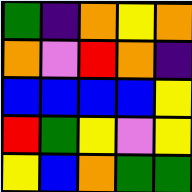[["green", "indigo", "orange", "yellow", "orange"], ["orange", "violet", "red", "orange", "indigo"], ["blue", "blue", "blue", "blue", "yellow"], ["red", "green", "yellow", "violet", "yellow"], ["yellow", "blue", "orange", "green", "green"]]